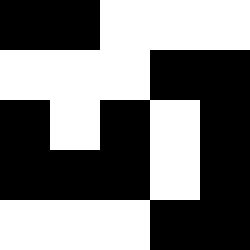[["black", "black", "white", "white", "white"], ["white", "white", "white", "black", "black"], ["black", "white", "black", "white", "black"], ["black", "black", "black", "white", "black"], ["white", "white", "white", "black", "black"]]